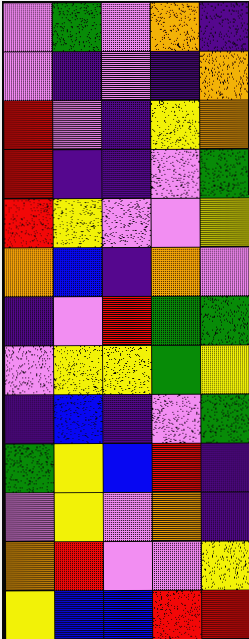[["violet", "green", "violet", "orange", "indigo"], ["violet", "indigo", "violet", "indigo", "orange"], ["red", "violet", "indigo", "yellow", "orange"], ["red", "indigo", "indigo", "violet", "green"], ["red", "yellow", "violet", "violet", "yellow"], ["orange", "blue", "indigo", "orange", "violet"], ["indigo", "violet", "red", "green", "green"], ["violet", "yellow", "yellow", "green", "yellow"], ["indigo", "blue", "indigo", "violet", "green"], ["green", "yellow", "blue", "red", "indigo"], ["violet", "yellow", "violet", "orange", "indigo"], ["orange", "red", "violet", "violet", "yellow"], ["yellow", "blue", "blue", "red", "red"]]